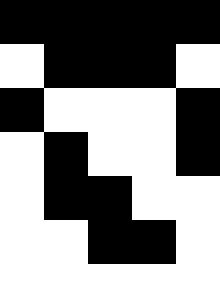[["black", "black", "black", "black", "black"], ["white", "black", "black", "black", "white"], ["black", "white", "white", "white", "black"], ["white", "black", "white", "white", "black"], ["white", "black", "black", "white", "white"], ["white", "white", "black", "black", "white"], ["white", "white", "white", "white", "white"]]